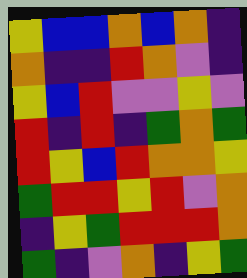[["yellow", "blue", "blue", "orange", "blue", "orange", "indigo"], ["orange", "indigo", "indigo", "red", "orange", "violet", "indigo"], ["yellow", "blue", "red", "violet", "violet", "yellow", "violet"], ["red", "indigo", "red", "indigo", "green", "orange", "green"], ["red", "yellow", "blue", "red", "orange", "orange", "yellow"], ["green", "red", "red", "yellow", "red", "violet", "orange"], ["indigo", "yellow", "green", "red", "red", "red", "orange"], ["green", "indigo", "violet", "orange", "indigo", "yellow", "green"]]